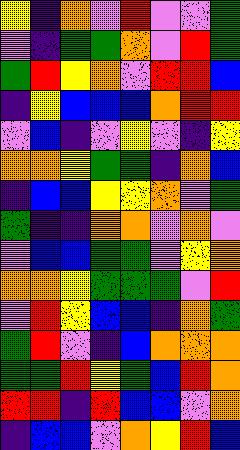[["yellow", "indigo", "orange", "violet", "red", "violet", "violet", "green"], ["violet", "indigo", "green", "green", "orange", "violet", "red", "green"], ["green", "red", "yellow", "orange", "violet", "red", "red", "blue"], ["indigo", "yellow", "blue", "blue", "blue", "orange", "red", "red"], ["violet", "blue", "indigo", "violet", "yellow", "violet", "indigo", "yellow"], ["orange", "orange", "yellow", "green", "green", "indigo", "orange", "blue"], ["indigo", "blue", "blue", "yellow", "yellow", "orange", "violet", "green"], ["green", "indigo", "indigo", "orange", "orange", "violet", "orange", "violet"], ["violet", "blue", "blue", "green", "green", "violet", "yellow", "orange"], ["orange", "orange", "yellow", "green", "green", "green", "violet", "red"], ["violet", "red", "yellow", "blue", "blue", "indigo", "orange", "green"], ["green", "red", "violet", "indigo", "blue", "orange", "orange", "orange"], ["green", "green", "red", "yellow", "green", "blue", "red", "orange"], ["red", "red", "indigo", "red", "blue", "blue", "violet", "orange"], ["indigo", "blue", "blue", "violet", "orange", "yellow", "red", "blue"]]